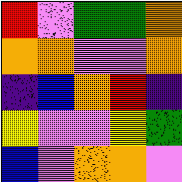[["red", "violet", "green", "green", "orange"], ["orange", "orange", "violet", "violet", "orange"], ["indigo", "blue", "orange", "red", "indigo"], ["yellow", "violet", "violet", "yellow", "green"], ["blue", "violet", "orange", "orange", "violet"]]